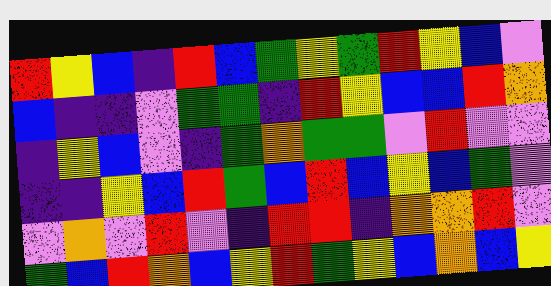[["red", "yellow", "blue", "indigo", "red", "blue", "green", "yellow", "green", "red", "yellow", "blue", "violet"], ["blue", "indigo", "indigo", "violet", "green", "green", "indigo", "red", "yellow", "blue", "blue", "red", "orange"], ["indigo", "yellow", "blue", "violet", "indigo", "green", "orange", "green", "green", "violet", "red", "violet", "violet"], ["indigo", "indigo", "yellow", "blue", "red", "green", "blue", "red", "blue", "yellow", "blue", "green", "violet"], ["violet", "orange", "violet", "red", "violet", "indigo", "red", "red", "indigo", "orange", "orange", "red", "violet"], ["green", "blue", "red", "orange", "blue", "yellow", "red", "green", "yellow", "blue", "orange", "blue", "yellow"]]